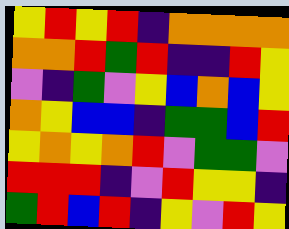[["yellow", "red", "yellow", "red", "indigo", "orange", "orange", "orange", "orange"], ["orange", "orange", "red", "green", "red", "indigo", "indigo", "red", "yellow"], ["violet", "indigo", "green", "violet", "yellow", "blue", "orange", "blue", "yellow"], ["orange", "yellow", "blue", "blue", "indigo", "green", "green", "blue", "red"], ["yellow", "orange", "yellow", "orange", "red", "violet", "green", "green", "violet"], ["red", "red", "red", "indigo", "violet", "red", "yellow", "yellow", "indigo"], ["green", "red", "blue", "red", "indigo", "yellow", "violet", "red", "yellow"]]